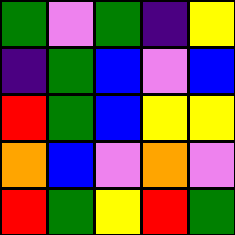[["green", "violet", "green", "indigo", "yellow"], ["indigo", "green", "blue", "violet", "blue"], ["red", "green", "blue", "yellow", "yellow"], ["orange", "blue", "violet", "orange", "violet"], ["red", "green", "yellow", "red", "green"]]